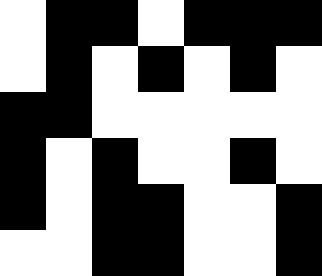[["white", "black", "black", "white", "black", "black", "black"], ["white", "black", "white", "black", "white", "black", "white"], ["black", "black", "white", "white", "white", "white", "white"], ["black", "white", "black", "white", "white", "black", "white"], ["black", "white", "black", "black", "white", "white", "black"], ["white", "white", "black", "black", "white", "white", "black"]]